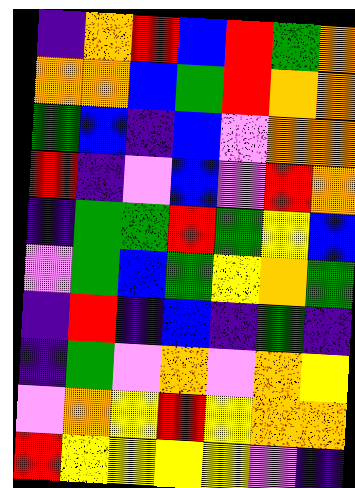[["indigo", "orange", "red", "blue", "red", "green", "orange"], ["orange", "orange", "blue", "green", "red", "orange", "orange"], ["green", "blue", "indigo", "blue", "violet", "orange", "orange"], ["red", "indigo", "violet", "blue", "violet", "red", "orange"], ["indigo", "green", "green", "red", "green", "yellow", "blue"], ["violet", "green", "blue", "green", "yellow", "orange", "green"], ["indigo", "red", "indigo", "blue", "indigo", "green", "indigo"], ["indigo", "green", "violet", "orange", "violet", "orange", "yellow"], ["violet", "orange", "yellow", "red", "yellow", "orange", "orange"], ["red", "yellow", "yellow", "yellow", "yellow", "violet", "indigo"]]